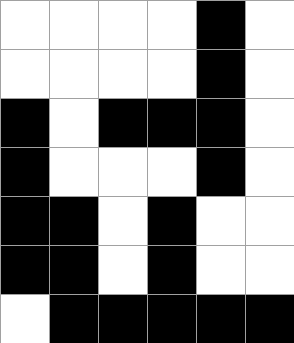[["white", "white", "white", "white", "black", "white"], ["white", "white", "white", "white", "black", "white"], ["black", "white", "black", "black", "black", "white"], ["black", "white", "white", "white", "black", "white"], ["black", "black", "white", "black", "white", "white"], ["black", "black", "white", "black", "white", "white"], ["white", "black", "black", "black", "black", "black"]]